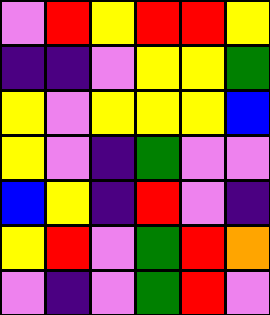[["violet", "red", "yellow", "red", "red", "yellow"], ["indigo", "indigo", "violet", "yellow", "yellow", "green"], ["yellow", "violet", "yellow", "yellow", "yellow", "blue"], ["yellow", "violet", "indigo", "green", "violet", "violet"], ["blue", "yellow", "indigo", "red", "violet", "indigo"], ["yellow", "red", "violet", "green", "red", "orange"], ["violet", "indigo", "violet", "green", "red", "violet"]]